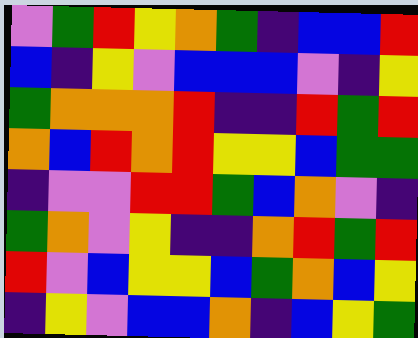[["violet", "green", "red", "yellow", "orange", "green", "indigo", "blue", "blue", "red"], ["blue", "indigo", "yellow", "violet", "blue", "blue", "blue", "violet", "indigo", "yellow"], ["green", "orange", "orange", "orange", "red", "indigo", "indigo", "red", "green", "red"], ["orange", "blue", "red", "orange", "red", "yellow", "yellow", "blue", "green", "green"], ["indigo", "violet", "violet", "red", "red", "green", "blue", "orange", "violet", "indigo"], ["green", "orange", "violet", "yellow", "indigo", "indigo", "orange", "red", "green", "red"], ["red", "violet", "blue", "yellow", "yellow", "blue", "green", "orange", "blue", "yellow"], ["indigo", "yellow", "violet", "blue", "blue", "orange", "indigo", "blue", "yellow", "green"]]